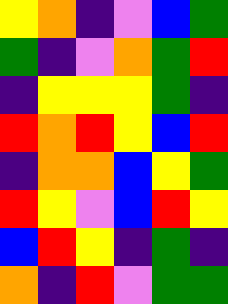[["yellow", "orange", "indigo", "violet", "blue", "green"], ["green", "indigo", "violet", "orange", "green", "red"], ["indigo", "yellow", "yellow", "yellow", "green", "indigo"], ["red", "orange", "red", "yellow", "blue", "red"], ["indigo", "orange", "orange", "blue", "yellow", "green"], ["red", "yellow", "violet", "blue", "red", "yellow"], ["blue", "red", "yellow", "indigo", "green", "indigo"], ["orange", "indigo", "red", "violet", "green", "green"]]